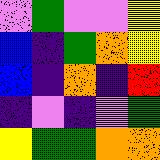[["violet", "green", "violet", "violet", "yellow"], ["blue", "indigo", "green", "orange", "yellow"], ["blue", "indigo", "orange", "indigo", "red"], ["indigo", "violet", "indigo", "violet", "green"], ["yellow", "green", "green", "orange", "orange"]]